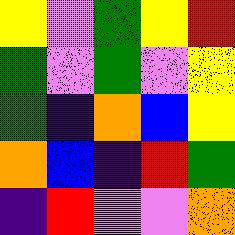[["yellow", "violet", "green", "yellow", "red"], ["green", "violet", "green", "violet", "yellow"], ["green", "indigo", "orange", "blue", "yellow"], ["orange", "blue", "indigo", "red", "green"], ["indigo", "red", "violet", "violet", "orange"]]